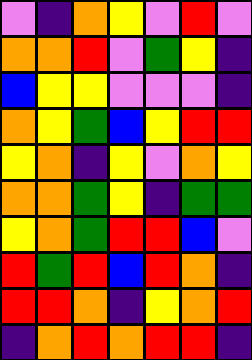[["violet", "indigo", "orange", "yellow", "violet", "red", "violet"], ["orange", "orange", "red", "violet", "green", "yellow", "indigo"], ["blue", "yellow", "yellow", "violet", "violet", "violet", "indigo"], ["orange", "yellow", "green", "blue", "yellow", "red", "red"], ["yellow", "orange", "indigo", "yellow", "violet", "orange", "yellow"], ["orange", "orange", "green", "yellow", "indigo", "green", "green"], ["yellow", "orange", "green", "red", "red", "blue", "violet"], ["red", "green", "red", "blue", "red", "orange", "indigo"], ["red", "red", "orange", "indigo", "yellow", "orange", "red"], ["indigo", "orange", "red", "orange", "red", "red", "indigo"]]